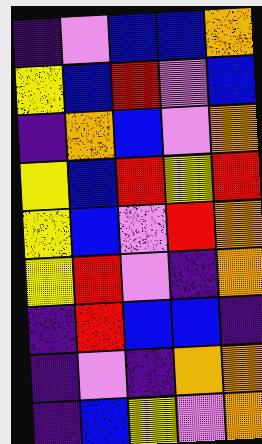[["indigo", "violet", "blue", "blue", "orange"], ["yellow", "blue", "red", "violet", "blue"], ["indigo", "orange", "blue", "violet", "orange"], ["yellow", "blue", "red", "yellow", "red"], ["yellow", "blue", "violet", "red", "orange"], ["yellow", "red", "violet", "indigo", "orange"], ["indigo", "red", "blue", "blue", "indigo"], ["indigo", "violet", "indigo", "orange", "orange"], ["indigo", "blue", "yellow", "violet", "orange"]]